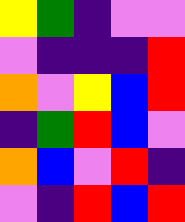[["yellow", "green", "indigo", "violet", "violet"], ["violet", "indigo", "indigo", "indigo", "red"], ["orange", "violet", "yellow", "blue", "red"], ["indigo", "green", "red", "blue", "violet"], ["orange", "blue", "violet", "red", "indigo"], ["violet", "indigo", "red", "blue", "red"]]